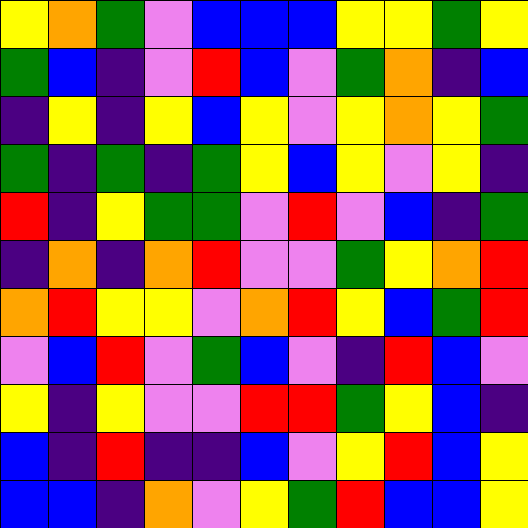[["yellow", "orange", "green", "violet", "blue", "blue", "blue", "yellow", "yellow", "green", "yellow"], ["green", "blue", "indigo", "violet", "red", "blue", "violet", "green", "orange", "indigo", "blue"], ["indigo", "yellow", "indigo", "yellow", "blue", "yellow", "violet", "yellow", "orange", "yellow", "green"], ["green", "indigo", "green", "indigo", "green", "yellow", "blue", "yellow", "violet", "yellow", "indigo"], ["red", "indigo", "yellow", "green", "green", "violet", "red", "violet", "blue", "indigo", "green"], ["indigo", "orange", "indigo", "orange", "red", "violet", "violet", "green", "yellow", "orange", "red"], ["orange", "red", "yellow", "yellow", "violet", "orange", "red", "yellow", "blue", "green", "red"], ["violet", "blue", "red", "violet", "green", "blue", "violet", "indigo", "red", "blue", "violet"], ["yellow", "indigo", "yellow", "violet", "violet", "red", "red", "green", "yellow", "blue", "indigo"], ["blue", "indigo", "red", "indigo", "indigo", "blue", "violet", "yellow", "red", "blue", "yellow"], ["blue", "blue", "indigo", "orange", "violet", "yellow", "green", "red", "blue", "blue", "yellow"]]